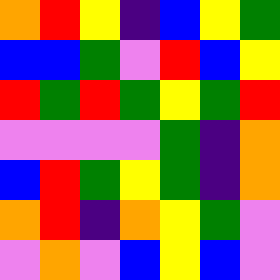[["orange", "red", "yellow", "indigo", "blue", "yellow", "green"], ["blue", "blue", "green", "violet", "red", "blue", "yellow"], ["red", "green", "red", "green", "yellow", "green", "red"], ["violet", "violet", "violet", "violet", "green", "indigo", "orange"], ["blue", "red", "green", "yellow", "green", "indigo", "orange"], ["orange", "red", "indigo", "orange", "yellow", "green", "violet"], ["violet", "orange", "violet", "blue", "yellow", "blue", "violet"]]